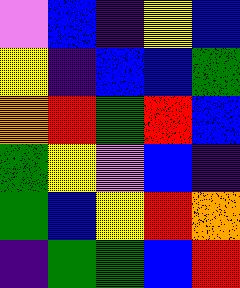[["violet", "blue", "indigo", "yellow", "blue"], ["yellow", "indigo", "blue", "blue", "green"], ["orange", "red", "green", "red", "blue"], ["green", "yellow", "violet", "blue", "indigo"], ["green", "blue", "yellow", "red", "orange"], ["indigo", "green", "green", "blue", "red"]]